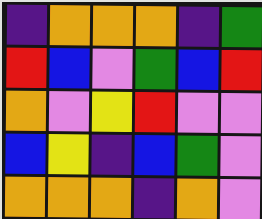[["indigo", "orange", "orange", "orange", "indigo", "green"], ["red", "blue", "violet", "green", "blue", "red"], ["orange", "violet", "yellow", "red", "violet", "violet"], ["blue", "yellow", "indigo", "blue", "green", "violet"], ["orange", "orange", "orange", "indigo", "orange", "violet"]]